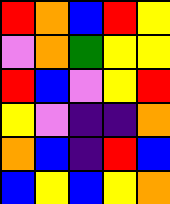[["red", "orange", "blue", "red", "yellow"], ["violet", "orange", "green", "yellow", "yellow"], ["red", "blue", "violet", "yellow", "red"], ["yellow", "violet", "indigo", "indigo", "orange"], ["orange", "blue", "indigo", "red", "blue"], ["blue", "yellow", "blue", "yellow", "orange"]]